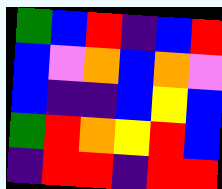[["green", "blue", "red", "indigo", "blue", "red"], ["blue", "violet", "orange", "blue", "orange", "violet"], ["blue", "indigo", "indigo", "blue", "yellow", "blue"], ["green", "red", "orange", "yellow", "red", "blue"], ["indigo", "red", "red", "indigo", "red", "red"]]